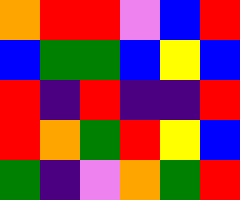[["orange", "red", "red", "violet", "blue", "red"], ["blue", "green", "green", "blue", "yellow", "blue"], ["red", "indigo", "red", "indigo", "indigo", "red"], ["red", "orange", "green", "red", "yellow", "blue"], ["green", "indigo", "violet", "orange", "green", "red"]]